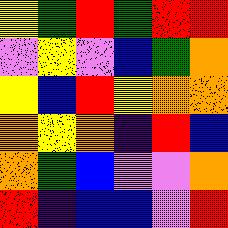[["yellow", "green", "red", "green", "red", "red"], ["violet", "yellow", "violet", "blue", "green", "orange"], ["yellow", "blue", "red", "yellow", "orange", "orange"], ["orange", "yellow", "orange", "indigo", "red", "blue"], ["orange", "green", "blue", "violet", "violet", "orange"], ["red", "indigo", "blue", "blue", "violet", "red"]]